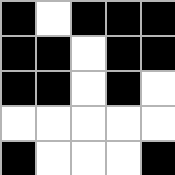[["black", "white", "black", "black", "black"], ["black", "black", "white", "black", "black"], ["black", "black", "white", "black", "white"], ["white", "white", "white", "white", "white"], ["black", "white", "white", "white", "black"]]